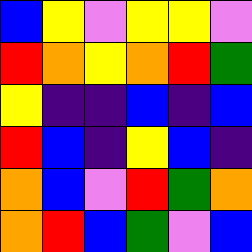[["blue", "yellow", "violet", "yellow", "yellow", "violet"], ["red", "orange", "yellow", "orange", "red", "green"], ["yellow", "indigo", "indigo", "blue", "indigo", "blue"], ["red", "blue", "indigo", "yellow", "blue", "indigo"], ["orange", "blue", "violet", "red", "green", "orange"], ["orange", "red", "blue", "green", "violet", "blue"]]